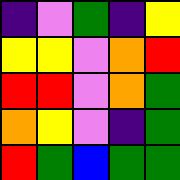[["indigo", "violet", "green", "indigo", "yellow"], ["yellow", "yellow", "violet", "orange", "red"], ["red", "red", "violet", "orange", "green"], ["orange", "yellow", "violet", "indigo", "green"], ["red", "green", "blue", "green", "green"]]